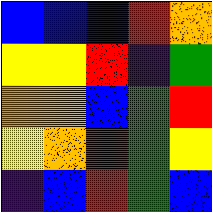[["blue", "blue", "blue", "red", "orange"], ["yellow", "yellow", "red", "indigo", "green"], ["orange", "orange", "blue", "green", "red"], ["yellow", "orange", "red", "green", "yellow"], ["indigo", "blue", "red", "green", "blue"]]